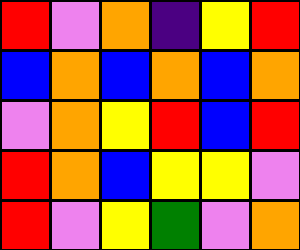[["red", "violet", "orange", "indigo", "yellow", "red"], ["blue", "orange", "blue", "orange", "blue", "orange"], ["violet", "orange", "yellow", "red", "blue", "red"], ["red", "orange", "blue", "yellow", "yellow", "violet"], ["red", "violet", "yellow", "green", "violet", "orange"]]